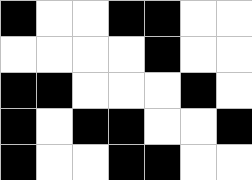[["black", "white", "white", "black", "black", "white", "white"], ["white", "white", "white", "white", "black", "white", "white"], ["black", "black", "white", "white", "white", "black", "white"], ["black", "white", "black", "black", "white", "white", "black"], ["black", "white", "white", "black", "black", "white", "white"]]